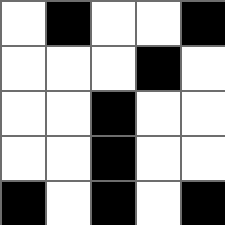[["white", "black", "white", "white", "black"], ["white", "white", "white", "black", "white"], ["white", "white", "black", "white", "white"], ["white", "white", "black", "white", "white"], ["black", "white", "black", "white", "black"]]